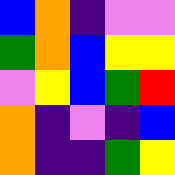[["blue", "orange", "indigo", "violet", "violet"], ["green", "orange", "blue", "yellow", "yellow"], ["violet", "yellow", "blue", "green", "red"], ["orange", "indigo", "violet", "indigo", "blue"], ["orange", "indigo", "indigo", "green", "yellow"]]